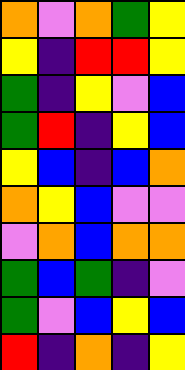[["orange", "violet", "orange", "green", "yellow"], ["yellow", "indigo", "red", "red", "yellow"], ["green", "indigo", "yellow", "violet", "blue"], ["green", "red", "indigo", "yellow", "blue"], ["yellow", "blue", "indigo", "blue", "orange"], ["orange", "yellow", "blue", "violet", "violet"], ["violet", "orange", "blue", "orange", "orange"], ["green", "blue", "green", "indigo", "violet"], ["green", "violet", "blue", "yellow", "blue"], ["red", "indigo", "orange", "indigo", "yellow"]]